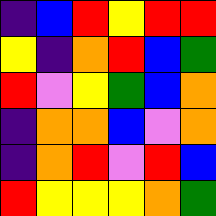[["indigo", "blue", "red", "yellow", "red", "red"], ["yellow", "indigo", "orange", "red", "blue", "green"], ["red", "violet", "yellow", "green", "blue", "orange"], ["indigo", "orange", "orange", "blue", "violet", "orange"], ["indigo", "orange", "red", "violet", "red", "blue"], ["red", "yellow", "yellow", "yellow", "orange", "green"]]